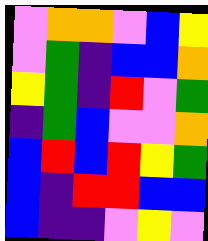[["violet", "orange", "orange", "violet", "blue", "yellow"], ["violet", "green", "indigo", "blue", "blue", "orange"], ["yellow", "green", "indigo", "red", "violet", "green"], ["indigo", "green", "blue", "violet", "violet", "orange"], ["blue", "red", "blue", "red", "yellow", "green"], ["blue", "indigo", "red", "red", "blue", "blue"], ["blue", "indigo", "indigo", "violet", "yellow", "violet"]]